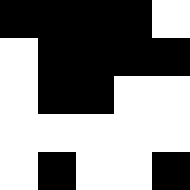[["black", "black", "black", "black", "white"], ["white", "black", "black", "black", "black"], ["white", "black", "black", "white", "white"], ["white", "white", "white", "white", "white"], ["white", "black", "white", "white", "black"]]